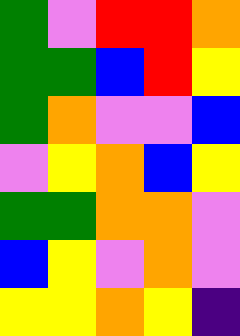[["green", "violet", "red", "red", "orange"], ["green", "green", "blue", "red", "yellow"], ["green", "orange", "violet", "violet", "blue"], ["violet", "yellow", "orange", "blue", "yellow"], ["green", "green", "orange", "orange", "violet"], ["blue", "yellow", "violet", "orange", "violet"], ["yellow", "yellow", "orange", "yellow", "indigo"]]